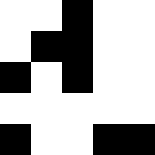[["white", "white", "black", "white", "white"], ["white", "black", "black", "white", "white"], ["black", "white", "black", "white", "white"], ["white", "white", "white", "white", "white"], ["black", "white", "white", "black", "black"]]